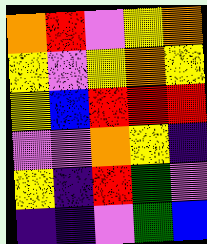[["orange", "red", "violet", "yellow", "orange"], ["yellow", "violet", "yellow", "orange", "yellow"], ["yellow", "blue", "red", "red", "red"], ["violet", "violet", "orange", "yellow", "indigo"], ["yellow", "indigo", "red", "green", "violet"], ["indigo", "indigo", "violet", "green", "blue"]]